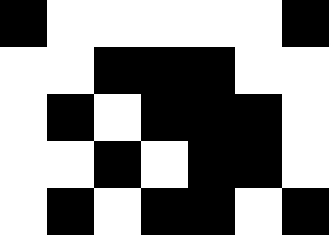[["black", "white", "white", "white", "white", "white", "black"], ["white", "white", "black", "black", "black", "white", "white"], ["white", "black", "white", "black", "black", "black", "white"], ["white", "white", "black", "white", "black", "black", "white"], ["white", "black", "white", "black", "black", "white", "black"]]